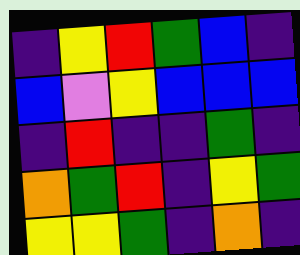[["indigo", "yellow", "red", "green", "blue", "indigo"], ["blue", "violet", "yellow", "blue", "blue", "blue"], ["indigo", "red", "indigo", "indigo", "green", "indigo"], ["orange", "green", "red", "indigo", "yellow", "green"], ["yellow", "yellow", "green", "indigo", "orange", "indigo"]]